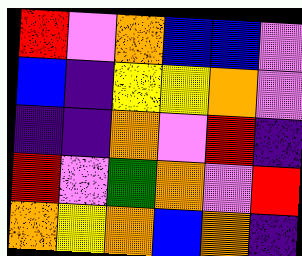[["red", "violet", "orange", "blue", "blue", "violet"], ["blue", "indigo", "yellow", "yellow", "orange", "violet"], ["indigo", "indigo", "orange", "violet", "red", "indigo"], ["red", "violet", "green", "orange", "violet", "red"], ["orange", "yellow", "orange", "blue", "orange", "indigo"]]